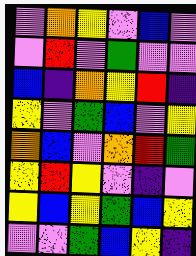[["violet", "orange", "yellow", "violet", "blue", "violet"], ["violet", "red", "violet", "green", "violet", "violet"], ["blue", "indigo", "orange", "yellow", "red", "indigo"], ["yellow", "violet", "green", "blue", "violet", "yellow"], ["orange", "blue", "violet", "orange", "red", "green"], ["yellow", "red", "yellow", "violet", "indigo", "violet"], ["yellow", "blue", "yellow", "green", "blue", "yellow"], ["violet", "violet", "green", "blue", "yellow", "indigo"]]